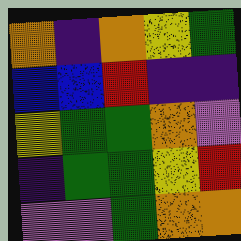[["orange", "indigo", "orange", "yellow", "green"], ["blue", "blue", "red", "indigo", "indigo"], ["yellow", "green", "green", "orange", "violet"], ["indigo", "green", "green", "yellow", "red"], ["violet", "violet", "green", "orange", "orange"]]